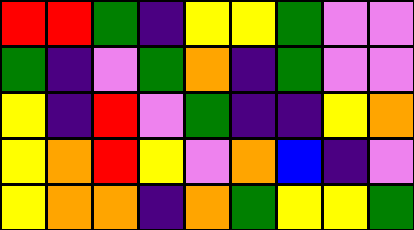[["red", "red", "green", "indigo", "yellow", "yellow", "green", "violet", "violet"], ["green", "indigo", "violet", "green", "orange", "indigo", "green", "violet", "violet"], ["yellow", "indigo", "red", "violet", "green", "indigo", "indigo", "yellow", "orange"], ["yellow", "orange", "red", "yellow", "violet", "orange", "blue", "indigo", "violet"], ["yellow", "orange", "orange", "indigo", "orange", "green", "yellow", "yellow", "green"]]